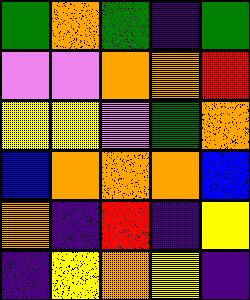[["green", "orange", "green", "indigo", "green"], ["violet", "violet", "orange", "orange", "red"], ["yellow", "yellow", "violet", "green", "orange"], ["blue", "orange", "orange", "orange", "blue"], ["orange", "indigo", "red", "indigo", "yellow"], ["indigo", "yellow", "orange", "yellow", "indigo"]]